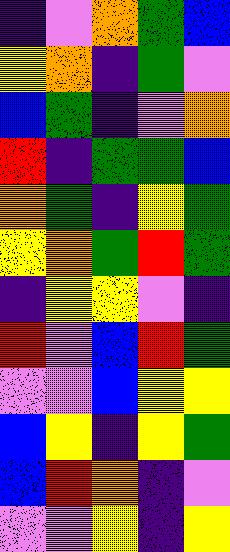[["indigo", "violet", "orange", "green", "blue"], ["yellow", "orange", "indigo", "green", "violet"], ["blue", "green", "indigo", "violet", "orange"], ["red", "indigo", "green", "green", "blue"], ["orange", "green", "indigo", "yellow", "green"], ["yellow", "orange", "green", "red", "green"], ["indigo", "yellow", "yellow", "violet", "indigo"], ["red", "violet", "blue", "red", "green"], ["violet", "violet", "blue", "yellow", "yellow"], ["blue", "yellow", "indigo", "yellow", "green"], ["blue", "red", "orange", "indigo", "violet"], ["violet", "violet", "yellow", "indigo", "yellow"]]